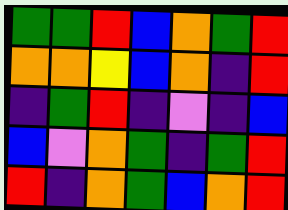[["green", "green", "red", "blue", "orange", "green", "red"], ["orange", "orange", "yellow", "blue", "orange", "indigo", "red"], ["indigo", "green", "red", "indigo", "violet", "indigo", "blue"], ["blue", "violet", "orange", "green", "indigo", "green", "red"], ["red", "indigo", "orange", "green", "blue", "orange", "red"]]